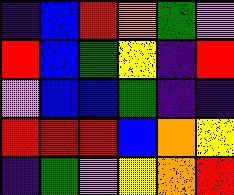[["indigo", "blue", "red", "orange", "green", "violet"], ["red", "blue", "green", "yellow", "indigo", "red"], ["violet", "blue", "blue", "green", "indigo", "indigo"], ["red", "red", "red", "blue", "orange", "yellow"], ["indigo", "green", "violet", "yellow", "orange", "red"]]